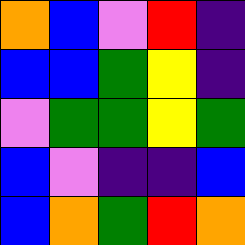[["orange", "blue", "violet", "red", "indigo"], ["blue", "blue", "green", "yellow", "indigo"], ["violet", "green", "green", "yellow", "green"], ["blue", "violet", "indigo", "indigo", "blue"], ["blue", "orange", "green", "red", "orange"]]